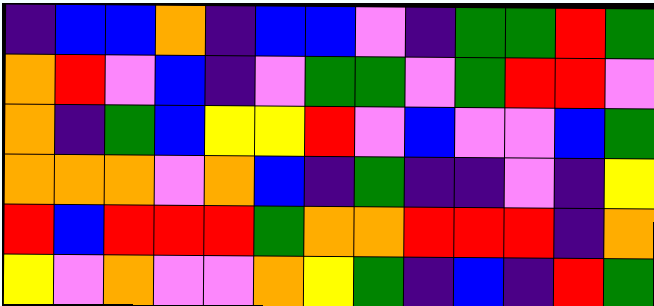[["indigo", "blue", "blue", "orange", "indigo", "blue", "blue", "violet", "indigo", "green", "green", "red", "green"], ["orange", "red", "violet", "blue", "indigo", "violet", "green", "green", "violet", "green", "red", "red", "violet"], ["orange", "indigo", "green", "blue", "yellow", "yellow", "red", "violet", "blue", "violet", "violet", "blue", "green"], ["orange", "orange", "orange", "violet", "orange", "blue", "indigo", "green", "indigo", "indigo", "violet", "indigo", "yellow"], ["red", "blue", "red", "red", "red", "green", "orange", "orange", "red", "red", "red", "indigo", "orange"], ["yellow", "violet", "orange", "violet", "violet", "orange", "yellow", "green", "indigo", "blue", "indigo", "red", "green"]]